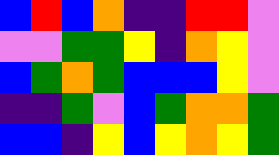[["blue", "red", "blue", "orange", "indigo", "indigo", "red", "red", "violet"], ["violet", "violet", "green", "green", "yellow", "indigo", "orange", "yellow", "violet"], ["blue", "green", "orange", "green", "blue", "blue", "blue", "yellow", "violet"], ["indigo", "indigo", "green", "violet", "blue", "green", "orange", "orange", "green"], ["blue", "blue", "indigo", "yellow", "blue", "yellow", "orange", "yellow", "green"]]